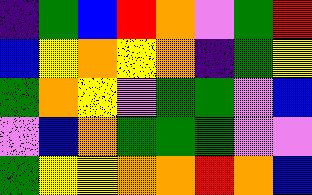[["indigo", "green", "blue", "red", "orange", "violet", "green", "red"], ["blue", "yellow", "orange", "yellow", "orange", "indigo", "green", "yellow"], ["green", "orange", "yellow", "violet", "green", "green", "violet", "blue"], ["violet", "blue", "orange", "green", "green", "green", "violet", "violet"], ["green", "yellow", "yellow", "orange", "orange", "red", "orange", "blue"]]